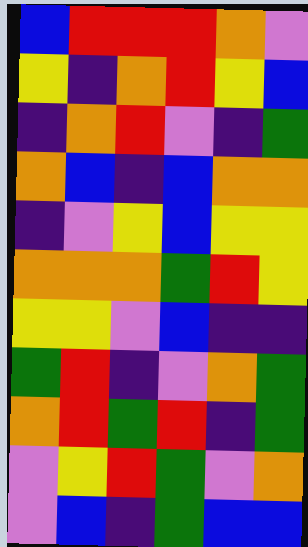[["blue", "red", "red", "red", "orange", "violet"], ["yellow", "indigo", "orange", "red", "yellow", "blue"], ["indigo", "orange", "red", "violet", "indigo", "green"], ["orange", "blue", "indigo", "blue", "orange", "orange"], ["indigo", "violet", "yellow", "blue", "yellow", "yellow"], ["orange", "orange", "orange", "green", "red", "yellow"], ["yellow", "yellow", "violet", "blue", "indigo", "indigo"], ["green", "red", "indigo", "violet", "orange", "green"], ["orange", "red", "green", "red", "indigo", "green"], ["violet", "yellow", "red", "green", "violet", "orange"], ["violet", "blue", "indigo", "green", "blue", "blue"]]